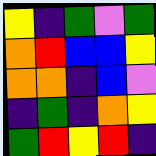[["yellow", "indigo", "green", "violet", "green"], ["orange", "red", "blue", "blue", "yellow"], ["orange", "orange", "indigo", "blue", "violet"], ["indigo", "green", "indigo", "orange", "yellow"], ["green", "red", "yellow", "red", "indigo"]]